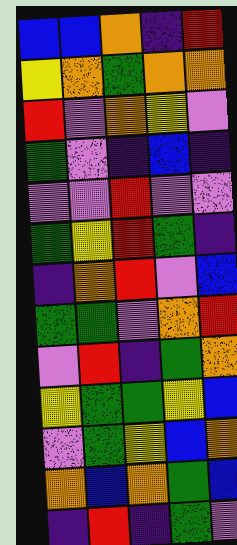[["blue", "blue", "orange", "indigo", "red"], ["yellow", "orange", "green", "orange", "orange"], ["red", "violet", "orange", "yellow", "violet"], ["green", "violet", "indigo", "blue", "indigo"], ["violet", "violet", "red", "violet", "violet"], ["green", "yellow", "red", "green", "indigo"], ["indigo", "orange", "red", "violet", "blue"], ["green", "green", "violet", "orange", "red"], ["violet", "red", "indigo", "green", "orange"], ["yellow", "green", "green", "yellow", "blue"], ["violet", "green", "yellow", "blue", "orange"], ["orange", "blue", "orange", "green", "blue"], ["indigo", "red", "indigo", "green", "violet"]]